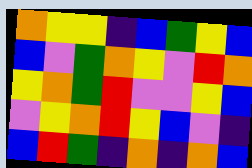[["orange", "yellow", "yellow", "indigo", "blue", "green", "yellow", "blue"], ["blue", "violet", "green", "orange", "yellow", "violet", "red", "orange"], ["yellow", "orange", "green", "red", "violet", "violet", "yellow", "blue"], ["violet", "yellow", "orange", "red", "yellow", "blue", "violet", "indigo"], ["blue", "red", "green", "indigo", "orange", "indigo", "orange", "blue"]]